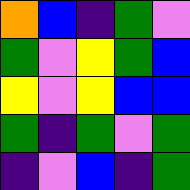[["orange", "blue", "indigo", "green", "violet"], ["green", "violet", "yellow", "green", "blue"], ["yellow", "violet", "yellow", "blue", "blue"], ["green", "indigo", "green", "violet", "green"], ["indigo", "violet", "blue", "indigo", "green"]]